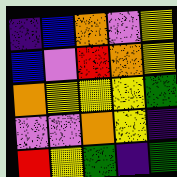[["indigo", "blue", "orange", "violet", "yellow"], ["blue", "violet", "red", "orange", "yellow"], ["orange", "yellow", "yellow", "yellow", "green"], ["violet", "violet", "orange", "yellow", "indigo"], ["red", "yellow", "green", "indigo", "green"]]